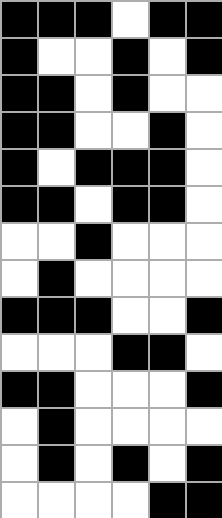[["black", "black", "black", "white", "black", "black"], ["black", "white", "white", "black", "white", "black"], ["black", "black", "white", "black", "white", "white"], ["black", "black", "white", "white", "black", "white"], ["black", "white", "black", "black", "black", "white"], ["black", "black", "white", "black", "black", "white"], ["white", "white", "black", "white", "white", "white"], ["white", "black", "white", "white", "white", "white"], ["black", "black", "black", "white", "white", "black"], ["white", "white", "white", "black", "black", "white"], ["black", "black", "white", "white", "white", "black"], ["white", "black", "white", "white", "white", "white"], ["white", "black", "white", "black", "white", "black"], ["white", "white", "white", "white", "black", "black"]]